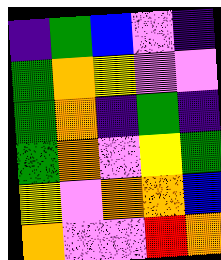[["indigo", "green", "blue", "violet", "indigo"], ["green", "orange", "yellow", "violet", "violet"], ["green", "orange", "indigo", "green", "indigo"], ["green", "orange", "violet", "yellow", "green"], ["yellow", "violet", "orange", "orange", "blue"], ["orange", "violet", "violet", "red", "orange"]]